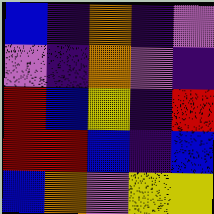[["blue", "indigo", "orange", "indigo", "violet"], ["violet", "indigo", "orange", "violet", "indigo"], ["red", "blue", "yellow", "indigo", "red"], ["red", "red", "blue", "indigo", "blue"], ["blue", "orange", "violet", "yellow", "yellow"]]